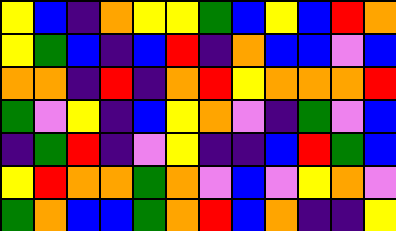[["yellow", "blue", "indigo", "orange", "yellow", "yellow", "green", "blue", "yellow", "blue", "red", "orange"], ["yellow", "green", "blue", "indigo", "blue", "red", "indigo", "orange", "blue", "blue", "violet", "blue"], ["orange", "orange", "indigo", "red", "indigo", "orange", "red", "yellow", "orange", "orange", "orange", "red"], ["green", "violet", "yellow", "indigo", "blue", "yellow", "orange", "violet", "indigo", "green", "violet", "blue"], ["indigo", "green", "red", "indigo", "violet", "yellow", "indigo", "indigo", "blue", "red", "green", "blue"], ["yellow", "red", "orange", "orange", "green", "orange", "violet", "blue", "violet", "yellow", "orange", "violet"], ["green", "orange", "blue", "blue", "green", "orange", "red", "blue", "orange", "indigo", "indigo", "yellow"]]